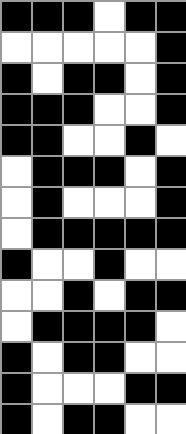[["black", "black", "black", "white", "black", "black"], ["white", "white", "white", "white", "white", "black"], ["black", "white", "black", "black", "white", "black"], ["black", "black", "black", "white", "white", "black"], ["black", "black", "white", "white", "black", "white"], ["white", "black", "black", "black", "white", "black"], ["white", "black", "white", "white", "white", "black"], ["white", "black", "black", "black", "black", "black"], ["black", "white", "white", "black", "white", "white"], ["white", "white", "black", "white", "black", "black"], ["white", "black", "black", "black", "black", "white"], ["black", "white", "black", "black", "white", "white"], ["black", "white", "white", "white", "black", "black"], ["black", "white", "black", "black", "white", "white"]]